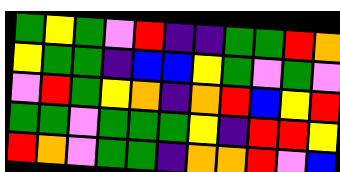[["green", "yellow", "green", "violet", "red", "indigo", "indigo", "green", "green", "red", "orange"], ["yellow", "green", "green", "indigo", "blue", "blue", "yellow", "green", "violet", "green", "violet"], ["violet", "red", "green", "yellow", "orange", "indigo", "orange", "red", "blue", "yellow", "red"], ["green", "green", "violet", "green", "green", "green", "yellow", "indigo", "red", "red", "yellow"], ["red", "orange", "violet", "green", "green", "indigo", "orange", "orange", "red", "violet", "blue"]]